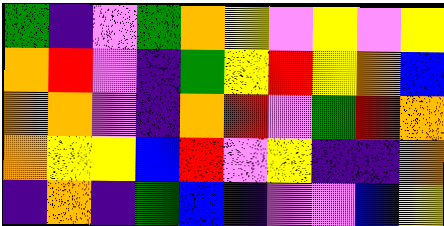[["green", "indigo", "violet", "green", "orange", "yellow", "violet", "yellow", "violet", "yellow"], ["orange", "red", "violet", "indigo", "green", "yellow", "red", "yellow", "orange", "blue"], ["orange", "orange", "violet", "indigo", "orange", "red", "violet", "green", "red", "orange"], ["orange", "yellow", "yellow", "blue", "red", "violet", "yellow", "indigo", "indigo", "orange"], ["indigo", "orange", "indigo", "green", "blue", "indigo", "violet", "violet", "blue", "yellow"]]